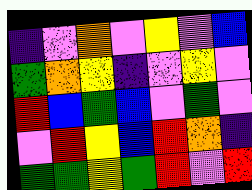[["indigo", "violet", "orange", "violet", "yellow", "violet", "blue"], ["green", "orange", "yellow", "indigo", "violet", "yellow", "violet"], ["red", "blue", "green", "blue", "violet", "green", "violet"], ["violet", "red", "yellow", "blue", "red", "orange", "indigo"], ["green", "green", "yellow", "green", "red", "violet", "red"]]